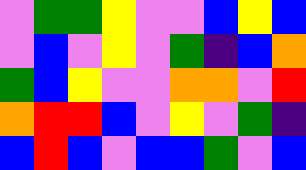[["violet", "green", "green", "yellow", "violet", "violet", "blue", "yellow", "blue"], ["violet", "blue", "violet", "yellow", "violet", "green", "indigo", "blue", "orange"], ["green", "blue", "yellow", "violet", "violet", "orange", "orange", "violet", "red"], ["orange", "red", "red", "blue", "violet", "yellow", "violet", "green", "indigo"], ["blue", "red", "blue", "violet", "blue", "blue", "green", "violet", "blue"]]